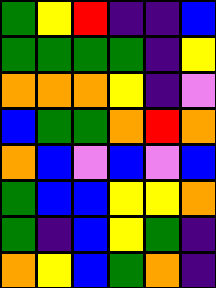[["green", "yellow", "red", "indigo", "indigo", "blue"], ["green", "green", "green", "green", "indigo", "yellow"], ["orange", "orange", "orange", "yellow", "indigo", "violet"], ["blue", "green", "green", "orange", "red", "orange"], ["orange", "blue", "violet", "blue", "violet", "blue"], ["green", "blue", "blue", "yellow", "yellow", "orange"], ["green", "indigo", "blue", "yellow", "green", "indigo"], ["orange", "yellow", "blue", "green", "orange", "indigo"]]